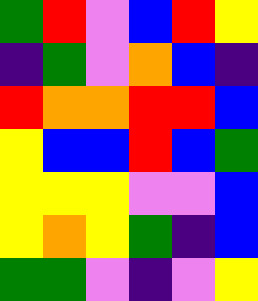[["green", "red", "violet", "blue", "red", "yellow"], ["indigo", "green", "violet", "orange", "blue", "indigo"], ["red", "orange", "orange", "red", "red", "blue"], ["yellow", "blue", "blue", "red", "blue", "green"], ["yellow", "yellow", "yellow", "violet", "violet", "blue"], ["yellow", "orange", "yellow", "green", "indigo", "blue"], ["green", "green", "violet", "indigo", "violet", "yellow"]]